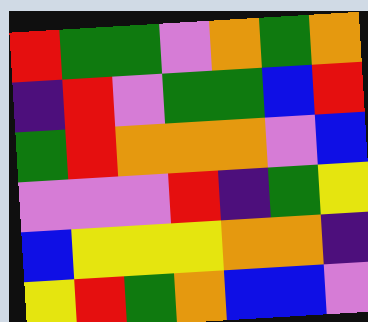[["red", "green", "green", "violet", "orange", "green", "orange"], ["indigo", "red", "violet", "green", "green", "blue", "red"], ["green", "red", "orange", "orange", "orange", "violet", "blue"], ["violet", "violet", "violet", "red", "indigo", "green", "yellow"], ["blue", "yellow", "yellow", "yellow", "orange", "orange", "indigo"], ["yellow", "red", "green", "orange", "blue", "blue", "violet"]]